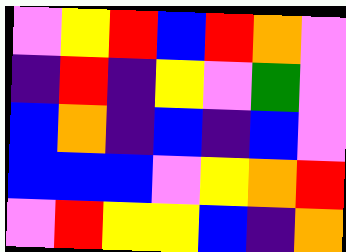[["violet", "yellow", "red", "blue", "red", "orange", "violet"], ["indigo", "red", "indigo", "yellow", "violet", "green", "violet"], ["blue", "orange", "indigo", "blue", "indigo", "blue", "violet"], ["blue", "blue", "blue", "violet", "yellow", "orange", "red"], ["violet", "red", "yellow", "yellow", "blue", "indigo", "orange"]]